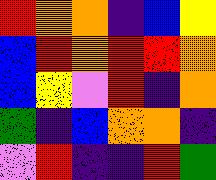[["red", "orange", "orange", "indigo", "blue", "yellow"], ["blue", "red", "orange", "red", "red", "orange"], ["blue", "yellow", "violet", "red", "indigo", "orange"], ["green", "indigo", "blue", "orange", "orange", "indigo"], ["violet", "red", "indigo", "indigo", "red", "green"]]